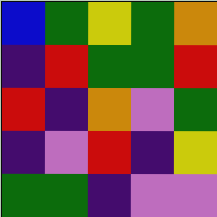[["blue", "green", "yellow", "green", "orange"], ["indigo", "red", "green", "green", "red"], ["red", "indigo", "orange", "violet", "green"], ["indigo", "violet", "red", "indigo", "yellow"], ["green", "green", "indigo", "violet", "violet"]]